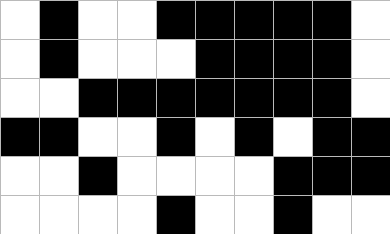[["white", "black", "white", "white", "black", "black", "black", "black", "black", "white"], ["white", "black", "white", "white", "white", "black", "black", "black", "black", "white"], ["white", "white", "black", "black", "black", "black", "black", "black", "black", "white"], ["black", "black", "white", "white", "black", "white", "black", "white", "black", "black"], ["white", "white", "black", "white", "white", "white", "white", "black", "black", "black"], ["white", "white", "white", "white", "black", "white", "white", "black", "white", "white"]]